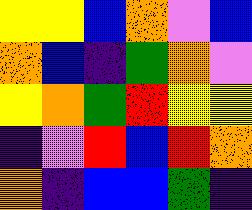[["yellow", "yellow", "blue", "orange", "violet", "blue"], ["orange", "blue", "indigo", "green", "orange", "violet"], ["yellow", "orange", "green", "red", "yellow", "yellow"], ["indigo", "violet", "red", "blue", "red", "orange"], ["orange", "indigo", "blue", "blue", "green", "indigo"]]